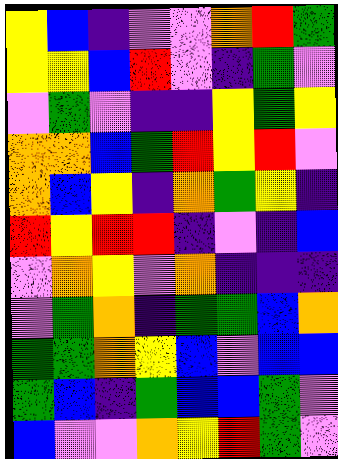[["yellow", "blue", "indigo", "violet", "violet", "orange", "red", "green"], ["yellow", "yellow", "blue", "red", "violet", "indigo", "green", "violet"], ["violet", "green", "violet", "indigo", "indigo", "yellow", "green", "yellow"], ["orange", "orange", "blue", "green", "red", "yellow", "red", "violet"], ["orange", "blue", "yellow", "indigo", "orange", "green", "yellow", "indigo"], ["red", "yellow", "red", "red", "indigo", "violet", "indigo", "blue"], ["violet", "orange", "yellow", "violet", "orange", "indigo", "indigo", "indigo"], ["violet", "green", "orange", "indigo", "green", "green", "blue", "orange"], ["green", "green", "orange", "yellow", "blue", "violet", "blue", "blue"], ["green", "blue", "indigo", "green", "blue", "blue", "green", "violet"], ["blue", "violet", "violet", "orange", "yellow", "red", "green", "violet"]]